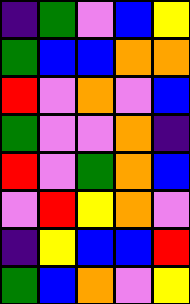[["indigo", "green", "violet", "blue", "yellow"], ["green", "blue", "blue", "orange", "orange"], ["red", "violet", "orange", "violet", "blue"], ["green", "violet", "violet", "orange", "indigo"], ["red", "violet", "green", "orange", "blue"], ["violet", "red", "yellow", "orange", "violet"], ["indigo", "yellow", "blue", "blue", "red"], ["green", "blue", "orange", "violet", "yellow"]]